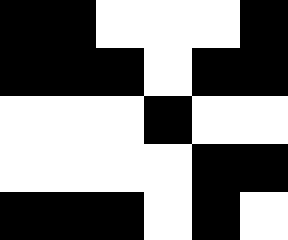[["black", "black", "white", "white", "white", "black"], ["black", "black", "black", "white", "black", "black"], ["white", "white", "white", "black", "white", "white"], ["white", "white", "white", "white", "black", "black"], ["black", "black", "black", "white", "black", "white"]]